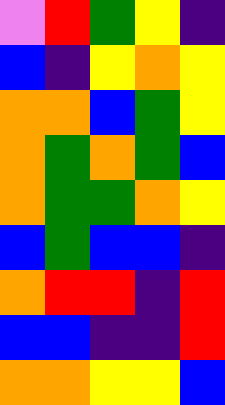[["violet", "red", "green", "yellow", "indigo"], ["blue", "indigo", "yellow", "orange", "yellow"], ["orange", "orange", "blue", "green", "yellow"], ["orange", "green", "orange", "green", "blue"], ["orange", "green", "green", "orange", "yellow"], ["blue", "green", "blue", "blue", "indigo"], ["orange", "red", "red", "indigo", "red"], ["blue", "blue", "indigo", "indigo", "red"], ["orange", "orange", "yellow", "yellow", "blue"]]